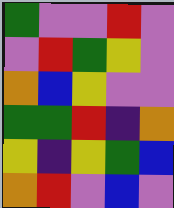[["green", "violet", "violet", "red", "violet"], ["violet", "red", "green", "yellow", "violet"], ["orange", "blue", "yellow", "violet", "violet"], ["green", "green", "red", "indigo", "orange"], ["yellow", "indigo", "yellow", "green", "blue"], ["orange", "red", "violet", "blue", "violet"]]